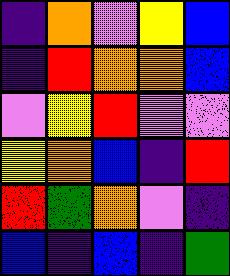[["indigo", "orange", "violet", "yellow", "blue"], ["indigo", "red", "orange", "orange", "blue"], ["violet", "yellow", "red", "violet", "violet"], ["yellow", "orange", "blue", "indigo", "red"], ["red", "green", "orange", "violet", "indigo"], ["blue", "indigo", "blue", "indigo", "green"]]